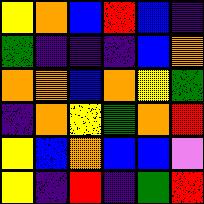[["yellow", "orange", "blue", "red", "blue", "indigo"], ["green", "indigo", "indigo", "indigo", "blue", "orange"], ["orange", "orange", "blue", "orange", "yellow", "green"], ["indigo", "orange", "yellow", "green", "orange", "red"], ["yellow", "blue", "orange", "blue", "blue", "violet"], ["yellow", "indigo", "red", "indigo", "green", "red"]]